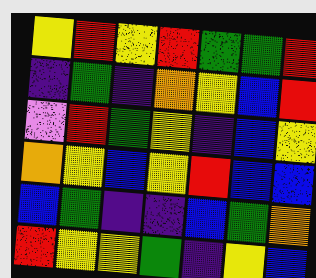[["yellow", "red", "yellow", "red", "green", "green", "red"], ["indigo", "green", "indigo", "orange", "yellow", "blue", "red"], ["violet", "red", "green", "yellow", "indigo", "blue", "yellow"], ["orange", "yellow", "blue", "yellow", "red", "blue", "blue"], ["blue", "green", "indigo", "indigo", "blue", "green", "orange"], ["red", "yellow", "yellow", "green", "indigo", "yellow", "blue"]]